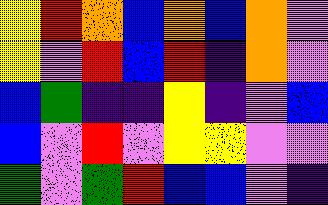[["yellow", "red", "orange", "blue", "orange", "blue", "orange", "violet"], ["yellow", "violet", "red", "blue", "red", "indigo", "orange", "violet"], ["blue", "green", "indigo", "indigo", "yellow", "indigo", "violet", "blue"], ["blue", "violet", "red", "violet", "yellow", "yellow", "violet", "violet"], ["green", "violet", "green", "red", "blue", "blue", "violet", "indigo"]]